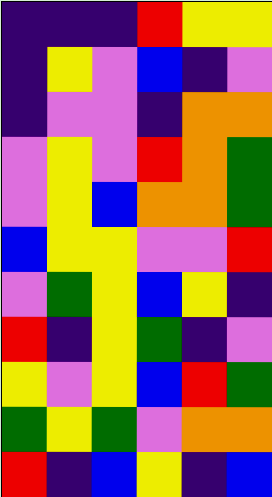[["indigo", "indigo", "indigo", "red", "yellow", "yellow"], ["indigo", "yellow", "violet", "blue", "indigo", "violet"], ["indigo", "violet", "violet", "indigo", "orange", "orange"], ["violet", "yellow", "violet", "red", "orange", "green"], ["violet", "yellow", "blue", "orange", "orange", "green"], ["blue", "yellow", "yellow", "violet", "violet", "red"], ["violet", "green", "yellow", "blue", "yellow", "indigo"], ["red", "indigo", "yellow", "green", "indigo", "violet"], ["yellow", "violet", "yellow", "blue", "red", "green"], ["green", "yellow", "green", "violet", "orange", "orange"], ["red", "indigo", "blue", "yellow", "indigo", "blue"]]